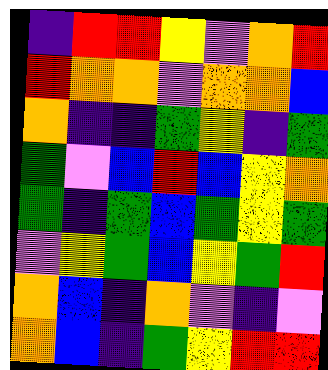[["indigo", "red", "red", "yellow", "violet", "orange", "red"], ["red", "orange", "orange", "violet", "orange", "orange", "blue"], ["orange", "indigo", "indigo", "green", "yellow", "indigo", "green"], ["green", "violet", "blue", "red", "blue", "yellow", "orange"], ["green", "indigo", "green", "blue", "green", "yellow", "green"], ["violet", "yellow", "green", "blue", "yellow", "green", "red"], ["orange", "blue", "indigo", "orange", "violet", "indigo", "violet"], ["orange", "blue", "indigo", "green", "yellow", "red", "red"]]